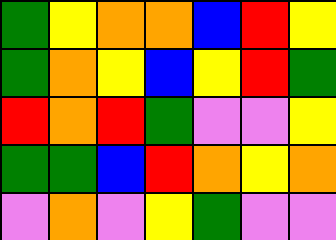[["green", "yellow", "orange", "orange", "blue", "red", "yellow"], ["green", "orange", "yellow", "blue", "yellow", "red", "green"], ["red", "orange", "red", "green", "violet", "violet", "yellow"], ["green", "green", "blue", "red", "orange", "yellow", "orange"], ["violet", "orange", "violet", "yellow", "green", "violet", "violet"]]